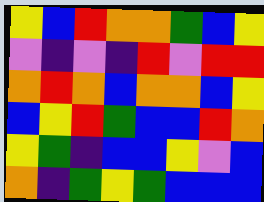[["yellow", "blue", "red", "orange", "orange", "green", "blue", "yellow"], ["violet", "indigo", "violet", "indigo", "red", "violet", "red", "red"], ["orange", "red", "orange", "blue", "orange", "orange", "blue", "yellow"], ["blue", "yellow", "red", "green", "blue", "blue", "red", "orange"], ["yellow", "green", "indigo", "blue", "blue", "yellow", "violet", "blue"], ["orange", "indigo", "green", "yellow", "green", "blue", "blue", "blue"]]